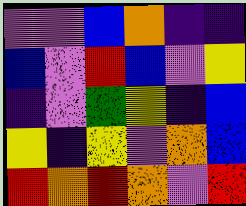[["violet", "violet", "blue", "orange", "indigo", "indigo"], ["blue", "violet", "red", "blue", "violet", "yellow"], ["indigo", "violet", "green", "yellow", "indigo", "blue"], ["yellow", "indigo", "yellow", "violet", "orange", "blue"], ["red", "orange", "red", "orange", "violet", "red"]]